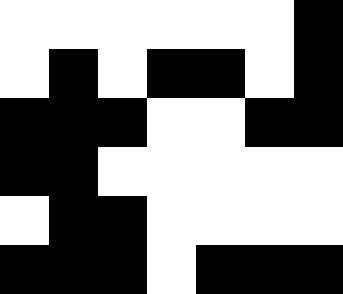[["white", "white", "white", "white", "white", "white", "black"], ["white", "black", "white", "black", "black", "white", "black"], ["black", "black", "black", "white", "white", "black", "black"], ["black", "black", "white", "white", "white", "white", "white"], ["white", "black", "black", "white", "white", "white", "white"], ["black", "black", "black", "white", "black", "black", "black"]]